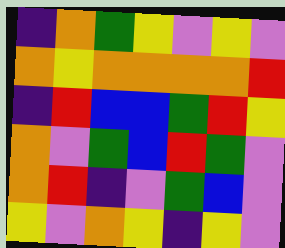[["indigo", "orange", "green", "yellow", "violet", "yellow", "violet"], ["orange", "yellow", "orange", "orange", "orange", "orange", "red"], ["indigo", "red", "blue", "blue", "green", "red", "yellow"], ["orange", "violet", "green", "blue", "red", "green", "violet"], ["orange", "red", "indigo", "violet", "green", "blue", "violet"], ["yellow", "violet", "orange", "yellow", "indigo", "yellow", "violet"]]